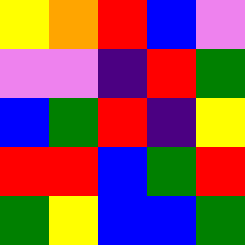[["yellow", "orange", "red", "blue", "violet"], ["violet", "violet", "indigo", "red", "green"], ["blue", "green", "red", "indigo", "yellow"], ["red", "red", "blue", "green", "red"], ["green", "yellow", "blue", "blue", "green"]]